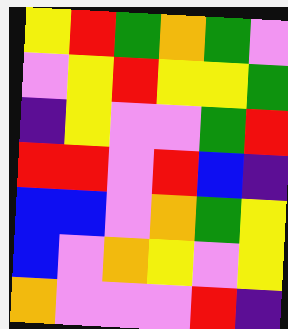[["yellow", "red", "green", "orange", "green", "violet"], ["violet", "yellow", "red", "yellow", "yellow", "green"], ["indigo", "yellow", "violet", "violet", "green", "red"], ["red", "red", "violet", "red", "blue", "indigo"], ["blue", "blue", "violet", "orange", "green", "yellow"], ["blue", "violet", "orange", "yellow", "violet", "yellow"], ["orange", "violet", "violet", "violet", "red", "indigo"]]